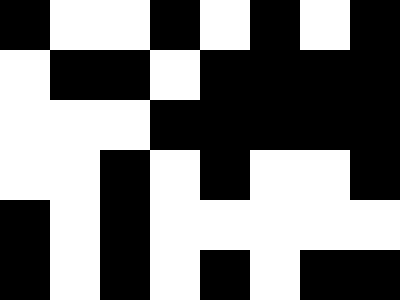[["black", "white", "white", "black", "white", "black", "white", "black"], ["white", "black", "black", "white", "black", "black", "black", "black"], ["white", "white", "white", "black", "black", "black", "black", "black"], ["white", "white", "black", "white", "black", "white", "white", "black"], ["black", "white", "black", "white", "white", "white", "white", "white"], ["black", "white", "black", "white", "black", "white", "black", "black"]]